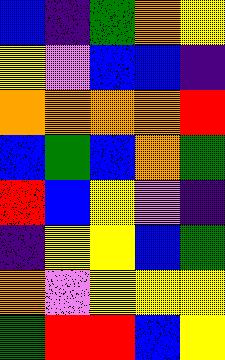[["blue", "indigo", "green", "orange", "yellow"], ["yellow", "violet", "blue", "blue", "indigo"], ["orange", "orange", "orange", "orange", "red"], ["blue", "green", "blue", "orange", "green"], ["red", "blue", "yellow", "violet", "indigo"], ["indigo", "yellow", "yellow", "blue", "green"], ["orange", "violet", "yellow", "yellow", "yellow"], ["green", "red", "red", "blue", "yellow"]]